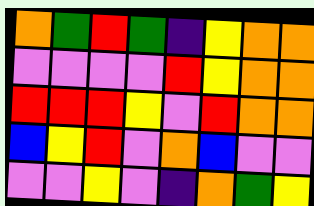[["orange", "green", "red", "green", "indigo", "yellow", "orange", "orange"], ["violet", "violet", "violet", "violet", "red", "yellow", "orange", "orange"], ["red", "red", "red", "yellow", "violet", "red", "orange", "orange"], ["blue", "yellow", "red", "violet", "orange", "blue", "violet", "violet"], ["violet", "violet", "yellow", "violet", "indigo", "orange", "green", "yellow"]]